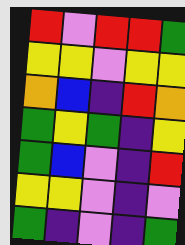[["red", "violet", "red", "red", "green"], ["yellow", "yellow", "violet", "yellow", "yellow"], ["orange", "blue", "indigo", "red", "orange"], ["green", "yellow", "green", "indigo", "yellow"], ["green", "blue", "violet", "indigo", "red"], ["yellow", "yellow", "violet", "indigo", "violet"], ["green", "indigo", "violet", "indigo", "green"]]